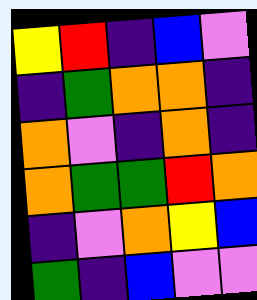[["yellow", "red", "indigo", "blue", "violet"], ["indigo", "green", "orange", "orange", "indigo"], ["orange", "violet", "indigo", "orange", "indigo"], ["orange", "green", "green", "red", "orange"], ["indigo", "violet", "orange", "yellow", "blue"], ["green", "indigo", "blue", "violet", "violet"]]